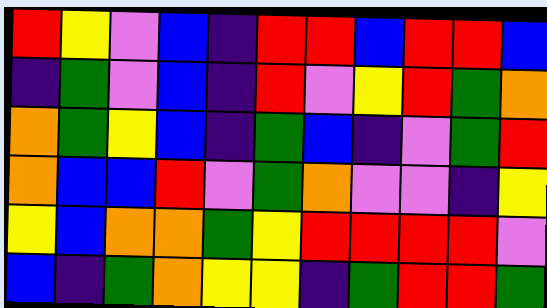[["red", "yellow", "violet", "blue", "indigo", "red", "red", "blue", "red", "red", "blue"], ["indigo", "green", "violet", "blue", "indigo", "red", "violet", "yellow", "red", "green", "orange"], ["orange", "green", "yellow", "blue", "indigo", "green", "blue", "indigo", "violet", "green", "red"], ["orange", "blue", "blue", "red", "violet", "green", "orange", "violet", "violet", "indigo", "yellow"], ["yellow", "blue", "orange", "orange", "green", "yellow", "red", "red", "red", "red", "violet"], ["blue", "indigo", "green", "orange", "yellow", "yellow", "indigo", "green", "red", "red", "green"]]